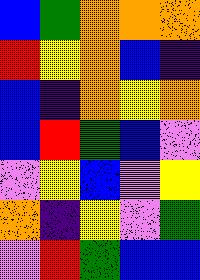[["blue", "green", "orange", "orange", "orange"], ["red", "yellow", "orange", "blue", "indigo"], ["blue", "indigo", "orange", "yellow", "orange"], ["blue", "red", "green", "blue", "violet"], ["violet", "yellow", "blue", "violet", "yellow"], ["orange", "indigo", "yellow", "violet", "green"], ["violet", "red", "green", "blue", "blue"]]